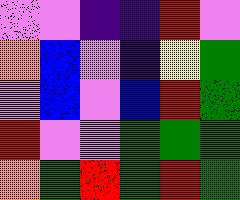[["violet", "violet", "indigo", "indigo", "red", "violet"], ["orange", "blue", "violet", "indigo", "yellow", "green"], ["violet", "blue", "violet", "blue", "red", "green"], ["red", "violet", "violet", "green", "green", "green"], ["orange", "green", "red", "green", "red", "green"]]